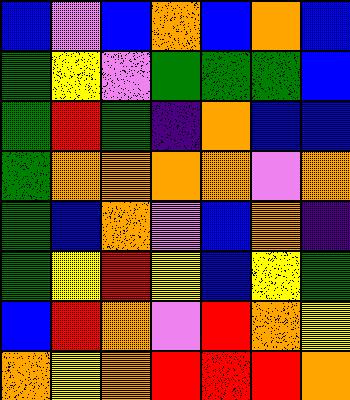[["blue", "violet", "blue", "orange", "blue", "orange", "blue"], ["green", "yellow", "violet", "green", "green", "green", "blue"], ["green", "red", "green", "indigo", "orange", "blue", "blue"], ["green", "orange", "orange", "orange", "orange", "violet", "orange"], ["green", "blue", "orange", "violet", "blue", "orange", "indigo"], ["green", "yellow", "red", "yellow", "blue", "yellow", "green"], ["blue", "red", "orange", "violet", "red", "orange", "yellow"], ["orange", "yellow", "orange", "red", "red", "red", "orange"]]